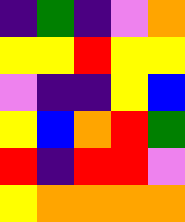[["indigo", "green", "indigo", "violet", "orange"], ["yellow", "yellow", "red", "yellow", "yellow"], ["violet", "indigo", "indigo", "yellow", "blue"], ["yellow", "blue", "orange", "red", "green"], ["red", "indigo", "red", "red", "violet"], ["yellow", "orange", "orange", "orange", "orange"]]